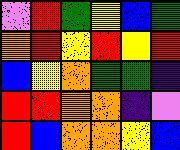[["violet", "red", "green", "yellow", "blue", "green"], ["orange", "red", "yellow", "red", "yellow", "red"], ["blue", "yellow", "orange", "green", "green", "indigo"], ["red", "red", "orange", "orange", "indigo", "violet"], ["red", "blue", "orange", "orange", "yellow", "blue"]]